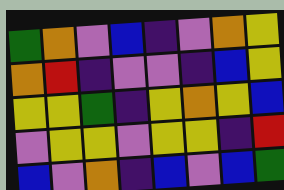[["green", "orange", "violet", "blue", "indigo", "violet", "orange", "yellow"], ["orange", "red", "indigo", "violet", "violet", "indigo", "blue", "yellow"], ["yellow", "yellow", "green", "indigo", "yellow", "orange", "yellow", "blue"], ["violet", "yellow", "yellow", "violet", "yellow", "yellow", "indigo", "red"], ["blue", "violet", "orange", "indigo", "blue", "violet", "blue", "green"]]